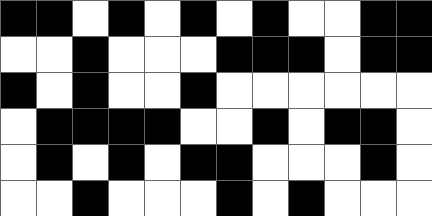[["black", "black", "white", "black", "white", "black", "white", "black", "white", "white", "black", "black"], ["white", "white", "black", "white", "white", "white", "black", "black", "black", "white", "black", "black"], ["black", "white", "black", "white", "white", "black", "white", "white", "white", "white", "white", "white"], ["white", "black", "black", "black", "black", "white", "white", "black", "white", "black", "black", "white"], ["white", "black", "white", "black", "white", "black", "black", "white", "white", "white", "black", "white"], ["white", "white", "black", "white", "white", "white", "black", "white", "black", "white", "white", "white"]]